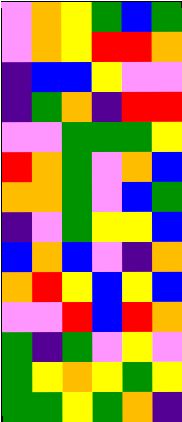[["violet", "orange", "yellow", "green", "blue", "green"], ["violet", "orange", "yellow", "red", "red", "orange"], ["indigo", "blue", "blue", "yellow", "violet", "violet"], ["indigo", "green", "orange", "indigo", "red", "red"], ["violet", "violet", "green", "green", "green", "yellow"], ["red", "orange", "green", "violet", "orange", "blue"], ["orange", "orange", "green", "violet", "blue", "green"], ["indigo", "violet", "green", "yellow", "yellow", "blue"], ["blue", "orange", "blue", "violet", "indigo", "orange"], ["orange", "red", "yellow", "blue", "yellow", "blue"], ["violet", "violet", "red", "blue", "red", "orange"], ["green", "indigo", "green", "violet", "yellow", "violet"], ["green", "yellow", "orange", "yellow", "green", "yellow"], ["green", "green", "yellow", "green", "orange", "indigo"]]